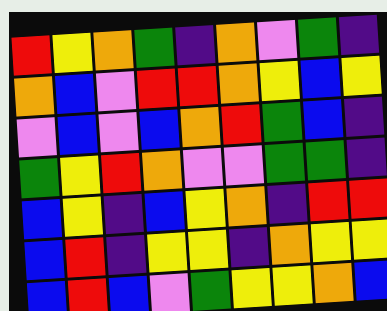[["red", "yellow", "orange", "green", "indigo", "orange", "violet", "green", "indigo"], ["orange", "blue", "violet", "red", "red", "orange", "yellow", "blue", "yellow"], ["violet", "blue", "violet", "blue", "orange", "red", "green", "blue", "indigo"], ["green", "yellow", "red", "orange", "violet", "violet", "green", "green", "indigo"], ["blue", "yellow", "indigo", "blue", "yellow", "orange", "indigo", "red", "red"], ["blue", "red", "indigo", "yellow", "yellow", "indigo", "orange", "yellow", "yellow"], ["blue", "red", "blue", "violet", "green", "yellow", "yellow", "orange", "blue"]]